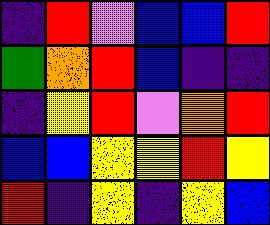[["indigo", "red", "violet", "blue", "blue", "red"], ["green", "orange", "red", "blue", "indigo", "indigo"], ["indigo", "yellow", "red", "violet", "orange", "red"], ["blue", "blue", "yellow", "yellow", "red", "yellow"], ["red", "indigo", "yellow", "indigo", "yellow", "blue"]]